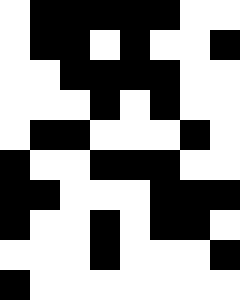[["white", "black", "black", "black", "black", "black", "white", "white"], ["white", "black", "black", "white", "black", "white", "white", "black"], ["white", "white", "black", "black", "black", "black", "white", "white"], ["white", "white", "white", "black", "white", "black", "white", "white"], ["white", "black", "black", "white", "white", "white", "black", "white"], ["black", "white", "white", "black", "black", "black", "white", "white"], ["black", "black", "white", "white", "white", "black", "black", "black"], ["black", "white", "white", "black", "white", "black", "black", "white"], ["white", "white", "white", "black", "white", "white", "white", "black"], ["black", "white", "white", "white", "white", "white", "white", "white"]]